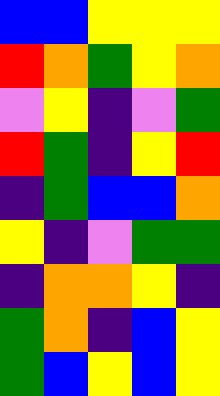[["blue", "blue", "yellow", "yellow", "yellow"], ["red", "orange", "green", "yellow", "orange"], ["violet", "yellow", "indigo", "violet", "green"], ["red", "green", "indigo", "yellow", "red"], ["indigo", "green", "blue", "blue", "orange"], ["yellow", "indigo", "violet", "green", "green"], ["indigo", "orange", "orange", "yellow", "indigo"], ["green", "orange", "indigo", "blue", "yellow"], ["green", "blue", "yellow", "blue", "yellow"]]